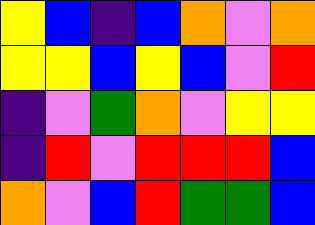[["yellow", "blue", "indigo", "blue", "orange", "violet", "orange"], ["yellow", "yellow", "blue", "yellow", "blue", "violet", "red"], ["indigo", "violet", "green", "orange", "violet", "yellow", "yellow"], ["indigo", "red", "violet", "red", "red", "red", "blue"], ["orange", "violet", "blue", "red", "green", "green", "blue"]]